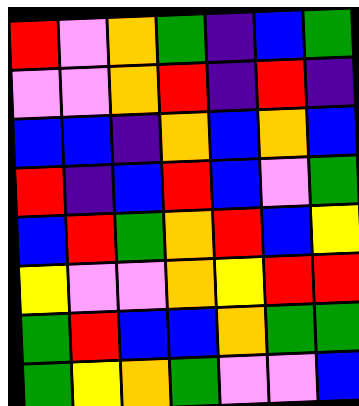[["red", "violet", "orange", "green", "indigo", "blue", "green"], ["violet", "violet", "orange", "red", "indigo", "red", "indigo"], ["blue", "blue", "indigo", "orange", "blue", "orange", "blue"], ["red", "indigo", "blue", "red", "blue", "violet", "green"], ["blue", "red", "green", "orange", "red", "blue", "yellow"], ["yellow", "violet", "violet", "orange", "yellow", "red", "red"], ["green", "red", "blue", "blue", "orange", "green", "green"], ["green", "yellow", "orange", "green", "violet", "violet", "blue"]]